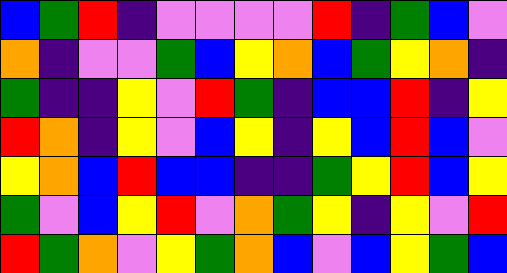[["blue", "green", "red", "indigo", "violet", "violet", "violet", "violet", "red", "indigo", "green", "blue", "violet"], ["orange", "indigo", "violet", "violet", "green", "blue", "yellow", "orange", "blue", "green", "yellow", "orange", "indigo"], ["green", "indigo", "indigo", "yellow", "violet", "red", "green", "indigo", "blue", "blue", "red", "indigo", "yellow"], ["red", "orange", "indigo", "yellow", "violet", "blue", "yellow", "indigo", "yellow", "blue", "red", "blue", "violet"], ["yellow", "orange", "blue", "red", "blue", "blue", "indigo", "indigo", "green", "yellow", "red", "blue", "yellow"], ["green", "violet", "blue", "yellow", "red", "violet", "orange", "green", "yellow", "indigo", "yellow", "violet", "red"], ["red", "green", "orange", "violet", "yellow", "green", "orange", "blue", "violet", "blue", "yellow", "green", "blue"]]